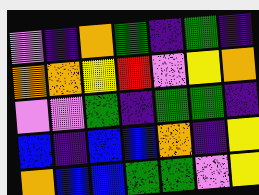[["violet", "indigo", "orange", "green", "indigo", "green", "indigo"], ["orange", "orange", "yellow", "red", "violet", "yellow", "orange"], ["violet", "violet", "green", "indigo", "green", "green", "indigo"], ["blue", "indigo", "blue", "blue", "orange", "indigo", "yellow"], ["orange", "blue", "blue", "green", "green", "violet", "yellow"]]